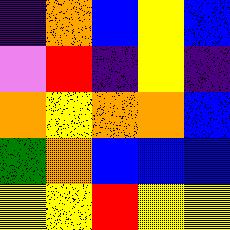[["indigo", "orange", "blue", "yellow", "blue"], ["violet", "red", "indigo", "yellow", "indigo"], ["orange", "yellow", "orange", "orange", "blue"], ["green", "orange", "blue", "blue", "blue"], ["yellow", "yellow", "red", "yellow", "yellow"]]